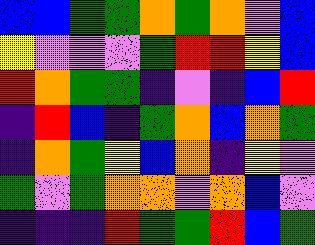[["blue", "blue", "green", "green", "orange", "green", "orange", "violet", "blue"], ["yellow", "violet", "violet", "violet", "green", "red", "red", "yellow", "blue"], ["red", "orange", "green", "green", "indigo", "violet", "indigo", "blue", "red"], ["indigo", "red", "blue", "indigo", "green", "orange", "blue", "orange", "green"], ["indigo", "orange", "green", "yellow", "blue", "orange", "indigo", "yellow", "violet"], ["green", "violet", "green", "orange", "orange", "violet", "orange", "blue", "violet"], ["indigo", "indigo", "indigo", "red", "green", "green", "red", "blue", "green"]]